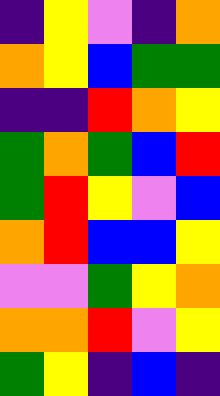[["indigo", "yellow", "violet", "indigo", "orange"], ["orange", "yellow", "blue", "green", "green"], ["indigo", "indigo", "red", "orange", "yellow"], ["green", "orange", "green", "blue", "red"], ["green", "red", "yellow", "violet", "blue"], ["orange", "red", "blue", "blue", "yellow"], ["violet", "violet", "green", "yellow", "orange"], ["orange", "orange", "red", "violet", "yellow"], ["green", "yellow", "indigo", "blue", "indigo"]]